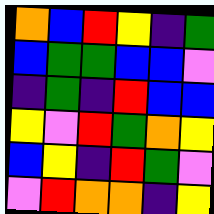[["orange", "blue", "red", "yellow", "indigo", "green"], ["blue", "green", "green", "blue", "blue", "violet"], ["indigo", "green", "indigo", "red", "blue", "blue"], ["yellow", "violet", "red", "green", "orange", "yellow"], ["blue", "yellow", "indigo", "red", "green", "violet"], ["violet", "red", "orange", "orange", "indigo", "yellow"]]